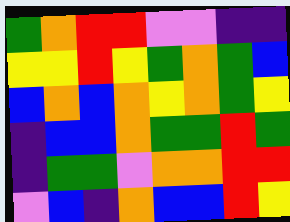[["green", "orange", "red", "red", "violet", "violet", "indigo", "indigo"], ["yellow", "yellow", "red", "yellow", "green", "orange", "green", "blue"], ["blue", "orange", "blue", "orange", "yellow", "orange", "green", "yellow"], ["indigo", "blue", "blue", "orange", "green", "green", "red", "green"], ["indigo", "green", "green", "violet", "orange", "orange", "red", "red"], ["violet", "blue", "indigo", "orange", "blue", "blue", "red", "yellow"]]